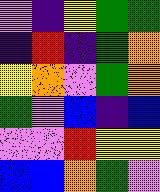[["violet", "indigo", "yellow", "green", "green"], ["indigo", "red", "indigo", "green", "orange"], ["yellow", "orange", "violet", "green", "orange"], ["green", "violet", "blue", "indigo", "blue"], ["violet", "violet", "red", "yellow", "yellow"], ["blue", "blue", "orange", "green", "violet"]]